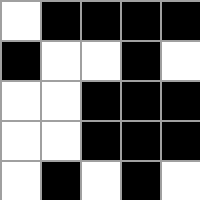[["white", "black", "black", "black", "black"], ["black", "white", "white", "black", "white"], ["white", "white", "black", "black", "black"], ["white", "white", "black", "black", "black"], ["white", "black", "white", "black", "white"]]